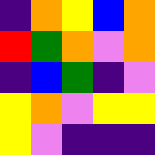[["indigo", "orange", "yellow", "blue", "orange"], ["red", "green", "orange", "violet", "orange"], ["indigo", "blue", "green", "indigo", "violet"], ["yellow", "orange", "violet", "yellow", "yellow"], ["yellow", "violet", "indigo", "indigo", "indigo"]]